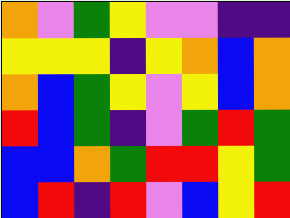[["orange", "violet", "green", "yellow", "violet", "violet", "indigo", "indigo"], ["yellow", "yellow", "yellow", "indigo", "yellow", "orange", "blue", "orange"], ["orange", "blue", "green", "yellow", "violet", "yellow", "blue", "orange"], ["red", "blue", "green", "indigo", "violet", "green", "red", "green"], ["blue", "blue", "orange", "green", "red", "red", "yellow", "green"], ["blue", "red", "indigo", "red", "violet", "blue", "yellow", "red"]]